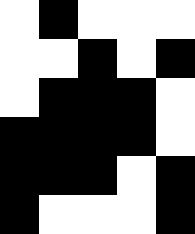[["white", "black", "white", "white", "white"], ["white", "white", "black", "white", "black"], ["white", "black", "black", "black", "white"], ["black", "black", "black", "black", "white"], ["black", "black", "black", "white", "black"], ["black", "white", "white", "white", "black"]]